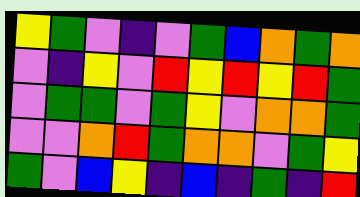[["yellow", "green", "violet", "indigo", "violet", "green", "blue", "orange", "green", "orange"], ["violet", "indigo", "yellow", "violet", "red", "yellow", "red", "yellow", "red", "green"], ["violet", "green", "green", "violet", "green", "yellow", "violet", "orange", "orange", "green"], ["violet", "violet", "orange", "red", "green", "orange", "orange", "violet", "green", "yellow"], ["green", "violet", "blue", "yellow", "indigo", "blue", "indigo", "green", "indigo", "red"]]